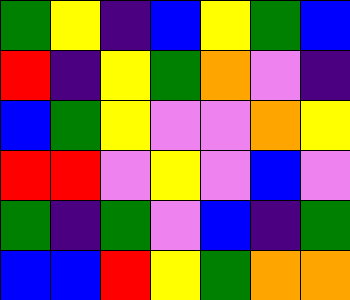[["green", "yellow", "indigo", "blue", "yellow", "green", "blue"], ["red", "indigo", "yellow", "green", "orange", "violet", "indigo"], ["blue", "green", "yellow", "violet", "violet", "orange", "yellow"], ["red", "red", "violet", "yellow", "violet", "blue", "violet"], ["green", "indigo", "green", "violet", "blue", "indigo", "green"], ["blue", "blue", "red", "yellow", "green", "orange", "orange"]]